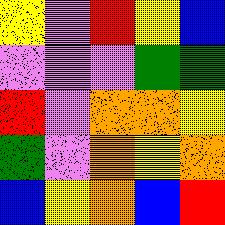[["yellow", "violet", "red", "yellow", "blue"], ["violet", "violet", "violet", "green", "green"], ["red", "violet", "orange", "orange", "yellow"], ["green", "violet", "orange", "yellow", "orange"], ["blue", "yellow", "orange", "blue", "red"]]